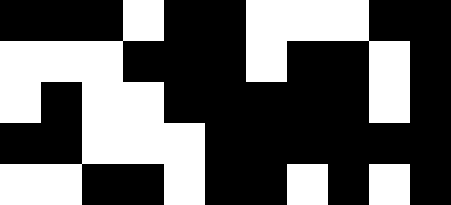[["black", "black", "black", "white", "black", "black", "white", "white", "white", "black", "black"], ["white", "white", "white", "black", "black", "black", "white", "black", "black", "white", "black"], ["white", "black", "white", "white", "black", "black", "black", "black", "black", "white", "black"], ["black", "black", "white", "white", "white", "black", "black", "black", "black", "black", "black"], ["white", "white", "black", "black", "white", "black", "black", "white", "black", "white", "black"]]